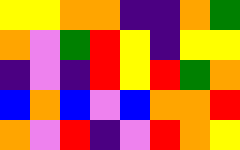[["yellow", "yellow", "orange", "orange", "indigo", "indigo", "orange", "green"], ["orange", "violet", "green", "red", "yellow", "indigo", "yellow", "yellow"], ["indigo", "violet", "indigo", "red", "yellow", "red", "green", "orange"], ["blue", "orange", "blue", "violet", "blue", "orange", "orange", "red"], ["orange", "violet", "red", "indigo", "violet", "red", "orange", "yellow"]]